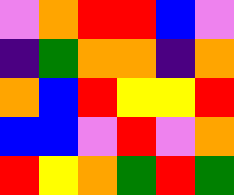[["violet", "orange", "red", "red", "blue", "violet"], ["indigo", "green", "orange", "orange", "indigo", "orange"], ["orange", "blue", "red", "yellow", "yellow", "red"], ["blue", "blue", "violet", "red", "violet", "orange"], ["red", "yellow", "orange", "green", "red", "green"]]